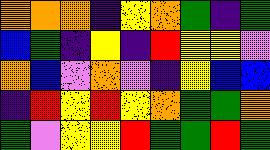[["orange", "orange", "orange", "indigo", "yellow", "orange", "green", "indigo", "green"], ["blue", "green", "indigo", "yellow", "indigo", "red", "yellow", "yellow", "violet"], ["orange", "blue", "violet", "orange", "violet", "indigo", "yellow", "blue", "blue"], ["indigo", "red", "yellow", "red", "yellow", "orange", "green", "green", "orange"], ["green", "violet", "yellow", "yellow", "red", "green", "green", "red", "green"]]